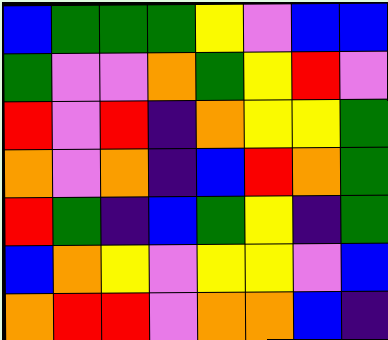[["blue", "green", "green", "green", "yellow", "violet", "blue", "blue"], ["green", "violet", "violet", "orange", "green", "yellow", "red", "violet"], ["red", "violet", "red", "indigo", "orange", "yellow", "yellow", "green"], ["orange", "violet", "orange", "indigo", "blue", "red", "orange", "green"], ["red", "green", "indigo", "blue", "green", "yellow", "indigo", "green"], ["blue", "orange", "yellow", "violet", "yellow", "yellow", "violet", "blue"], ["orange", "red", "red", "violet", "orange", "orange", "blue", "indigo"]]